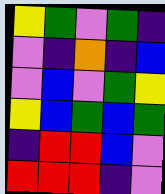[["yellow", "green", "violet", "green", "indigo"], ["violet", "indigo", "orange", "indigo", "blue"], ["violet", "blue", "violet", "green", "yellow"], ["yellow", "blue", "green", "blue", "green"], ["indigo", "red", "red", "blue", "violet"], ["red", "red", "red", "indigo", "violet"]]